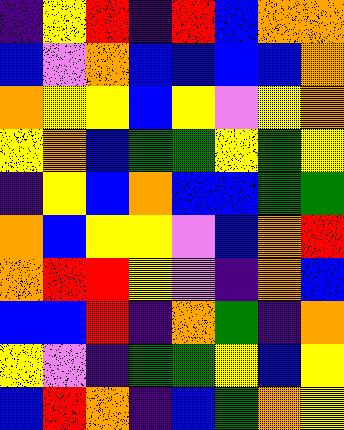[["indigo", "yellow", "red", "indigo", "red", "blue", "orange", "orange"], ["blue", "violet", "orange", "blue", "blue", "blue", "blue", "orange"], ["orange", "yellow", "yellow", "blue", "yellow", "violet", "yellow", "orange"], ["yellow", "orange", "blue", "green", "green", "yellow", "green", "yellow"], ["indigo", "yellow", "blue", "orange", "blue", "blue", "green", "green"], ["orange", "blue", "yellow", "yellow", "violet", "blue", "orange", "red"], ["orange", "red", "red", "yellow", "violet", "indigo", "orange", "blue"], ["blue", "blue", "red", "indigo", "orange", "green", "indigo", "orange"], ["yellow", "violet", "indigo", "green", "green", "yellow", "blue", "yellow"], ["blue", "red", "orange", "indigo", "blue", "green", "orange", "yellow"]]